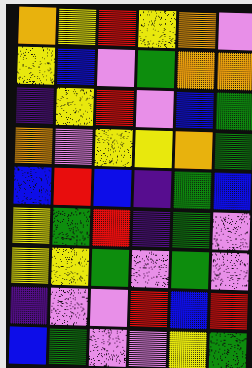[["orange", "yellow", "red", "yellow", "orange", "violet"], ["yellow", "blue", "violet", "green", "orange", "orange"], ["indigo", "yellow", "red", "violet", "blue", "green"], ["orange", "violet", "yellow", "yellow", "orange", "green"], ["blue", "red", "blue", "indigo", "green", "blue"], ["yellow", "green", "red", "indigo", "green", "violet"], ["yellow", "yellow", "green", "violet", "green", "violet"], ["indigo", "violet", "violet", "red", "blue", "red"], ["blue", "green", "violet", "violet", "yellow", "green"]]